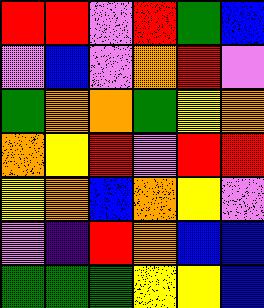[["red", "red", "violet", "red", "green", "blue"], ["violet", "blue", "violet", "orange", "red", "violet"], ["green", "orange", "orange", "green", "yellow", "orange"], ["orange", "yellow", "red", "violet", "red", "red"], ["yellow", "orange", "blue", "orange", "yellow", "violet"], ["violet", "indigo", "red", "orange", "blue", "blue"], ["green", "green", "green", "yellow", "yellow", "blue"]]